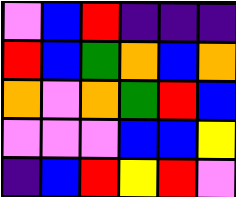[["violet", "blue", "red", "indigo", "indigo", "indigo"], ["red", "blue", "green", "orange", "blue", "orange"], ["orange", "violet", "orange", "green", "red", "blue"], ["violet", "violet", "violet", "blue", "blue", "yellow"], ["indigo", "blue", "red", "yellow", "red", "violet"]]